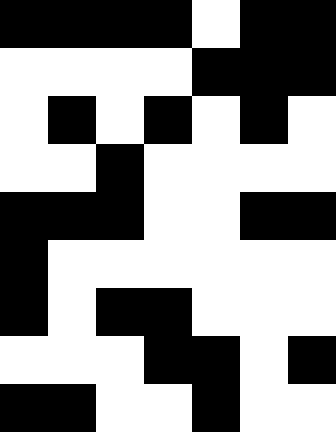[["black", "black", "black", "black", "white", "black", "black"], ["white", "white", "white", "white", "black", "black", "black"], ["white", "black", "white", "black", "white", "black", "white"], ["white", "white", "black", "white", "white", "white", "white"], ["black", "black", "black", "white", "white", "black", "black"], ["black", "white", "white", "white", "white", "white", "white"], ["black", "white", "black", "black", "white", "white", "white"], ["white", "white", "white", "black", "black", "white", "black"], ["black", "black", "white", "white", "black", "white", "white"]]